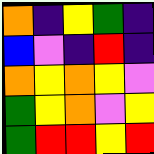[["orange", "indigo", "yellow", "green", "indigo"], ["blue", "violet", "indigo", "red", "indigo"], ["orange", "yellow", "orange", "yellow", "violet"], ["green", "yellow", "orange", "violet", "yellow"], ["green", "red", "red", "yellow", "red"]]